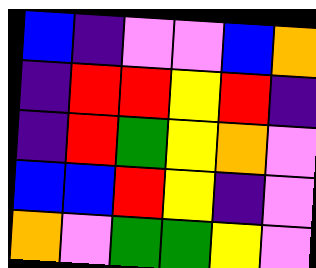[["blue", "indigo", "violet", "violet", "blue", "orange"], ["indigo", "red", "red", "yellow", "red", "indigo"], ["indigo", "red", "green", "yellow", "orange", "violet"], ["blue", "blue", "red", "yellow", "indigo", "violet"], ["orange", "violet", "green", "green", "yellow", "violet"]]